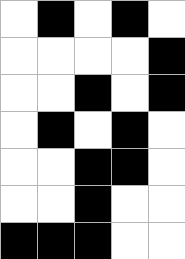[["white", "black", "white", "black", "white"], ["white", "white", "white", "white", "black"], ["white", "white", "black", "white", "black"], ["white", "black", "white", "black", "white"], ["white", "white", "black", "black", "white"], ["white", "white", "black", "white", "white"], ["black", "black", "black", "white", "white"]]